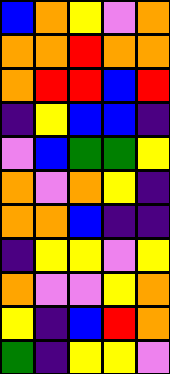[["blue", "orange", "yellow", "violet", "orange"], ["orange", "orange", "red", "orange", "orange"], ["orange", "red", "red", "blue", "red"], ["indigo", "yellow", "blue", "blue", "indigo"], ["violet", "blue", "green", "green", "yellow"], ["orange", "violet", "orange", "yellow", "indigo"], ["orange", "orange", "blue", "indigo", "indigo"], ["indigo", "yellow", "yellow", "violet", "yellow"], ["orange", "violet", "violet", "yellow", "orange"], ["yellow", "indigo", "blue", "red", "orange"], ["green", "indigo", "yellow", "yellow", "violet"]]